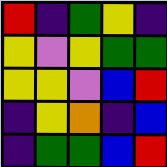[["red", "indigo", "green", "yellow", "indigo"], ["yellow", "violet", "yellow", "green", "green"], ["yellow", "yellow", "violet", "blue", "red"], ["indigo", "yellow", "orange", "indigo", "blue"], ["indigo", "green", "green", "blue", "red"]]